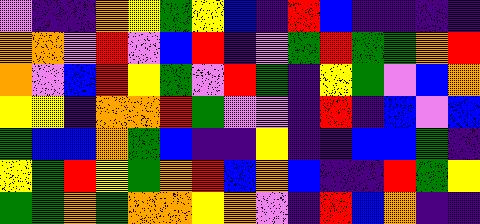[["violet", "indigo", "indigo", "orange", "yellow", "green", "yellow", "blue", "indigo", "red", "blue", "indigo", "indigo", "indigo", "indigo"], ["orange", "orange", "violet", "red", "violet", "blue", "red", "indigo", "violet", "green", "red", "green", "green", "orange", "red"], ["orange", "violet", "blue", "red", "yellow", "green", "violet", "red", "green", "indigo", "yellow", "green", "violet", "blue", "orange"], ["yellow", "yellow", "indigo", "orange", "orange", "red", "green", "violet", "violet", "indigo", "red", "indigo", "blue", "violet", "blue"], ["green", "blue", "blue", "orange", "green", "blue", "indigo", "indigo", "yellow", "indigo", "indigo", "blue", "blue", "green", "indigo"], ["yellow", "green", "red", "yellow", "green", "orange", "red", "blue", "orange", "blue", "indigo", "indigo", "red", "green", "yellow"], ["green", "green", "orange", "green", "orange", "orange", "yellow", "orange", "violet", "indigo", "red", "blue", "orange", "indigo", "indigo"]]